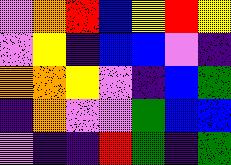[["violet", "orange", "red", "blue", "yellow", "red", "yellow"], ["violet", "yellow", "indigo", "blue", "blue", "violet", "indigo"], ["orange", "orange", "yellow", "violet", "indigo", "blue", "green"], ["indigo", "orange", "violet", "violet", "green", "blue", "blue"], ["violet", "indigo", "indigo", "red", "green", "indigo", "green"]]